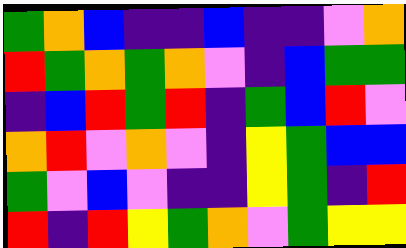[["green", "orange", "blue", "indigo", "indigo", "blue", "indigo", "indigo", "violet", "orange"], ["red", "green", "orange", "green", "orange", "violet", "indigo", "blue", "green", "green"], ["indigo", "blue", "red", "green", "red", "indigo", "green", "blue", "red", "violet"], ["orange", "red", "violet", "orange", "violet", "indigo", "yellow", "green", "blue", "blue"], ["green", "violet", "blue", "violet", "indigo", "indigo", "yellow", "green", "indigo", "red"], ["red", "indigo", "red", "yellow", "green", "orange", "violet", "green", "yellow", "yellow"]]